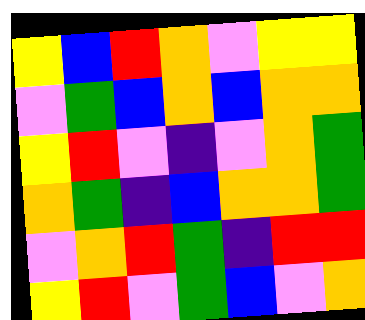[["yellow", "blue", "red", "orange", "violet", "yellow", "yellow"], ["violet", "green", "blue", "orange", "blue", "orange", "orange"], ["yellow", "red", "violet", "indigo", "violet", "orange", "green"], ["orange", "green", "indigo", "blue", "orange", "orange", "green"], ["violet", "orange", "red", "green", "indigo", "red", "red"], ["yellow", "red", "violet", "green", "blue", "violet", "orange"]]